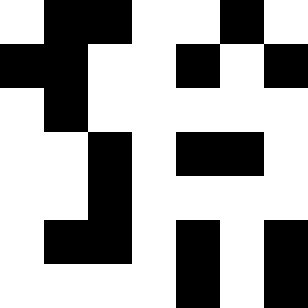[["white", "black", "black", "white", "white", "black", "white"], ["black", "black", "white", "white", "black", "white", "black"], ["white", "black", "white", "white", "white", "white", "white"], ["white", "white", "black", "white", "black", "black", "white"], ["white", "white", "black", "white", "white", "white", "white"], ["white", "black", "black", "white", "black", "white", "black"], ["white", "white", "white", "white", "black", "white", "black"]]